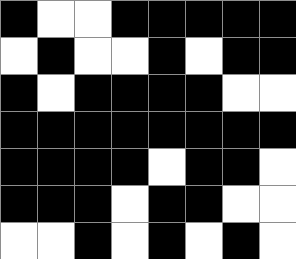[["black", "white", "white", "black", "black", "black", "black", "black"], ["white", "black", "white", "white", "black", "white", "black", "black"], ["black", "white", "black", "black", "black", "black", "white", "white"], ["black", "black", "black", "black", "black", "black", "black", "black"], ["black", "black", "black", "black", "white", "black", "black", "white"], ["black", "black", "black", "white", "black", "black", "white", "white"], ["white", "white", "black", "white", "black", "white", "black", "white"]]